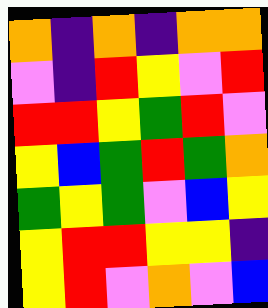[["orange", "indigo", "orange", "indigo", "orange", "orange"], ["violet", "indigo", "red", "yellow", "violet", "red"], ["red", "red", "yellow", "green", "red", "violet"], ["yellow", "blue", "green", "red", "green", "orange"], ["green", "yellow", "green", "violet", "blue", "yellow"], ["yellow", "red", "red", "yellow", "yellow", "indigo"], ["yellow", "red", "violet", "orange", "violet", "blue"]]